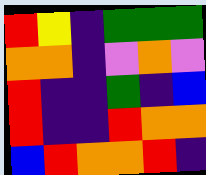[["red", "yellow", "indigo", "green", "green", "green"], ["orange", "orange", "indigo", "violet", "orange", "violet"], ["red", "indigo", "indigo", "green", "indigo", "blue"], ["red", "indigo", "indigo", "red", "orange", "orange"], ["blue", "red", "orange", "orange", "red", "indigo"]]